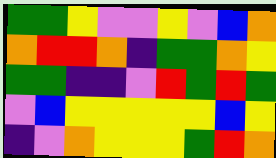[["green", "green", "yellow", "violet", "violet", "yellow", "violet", "blue", "orange"], ["orange", "red", "red", "orange", "indigo", "green", "green", "orange", "yellow"], ["green", "green", "indigo", "indigo", "violet", "red", "green", "red", "green"], ["violet", "blue", "yellow", "yellow", "yellow", "yellow", "yellow", "blue", "yellow"], ["indigo", "violet", "orange", "yellow", "yellow", "yellow", "green", "red", "orange"]]